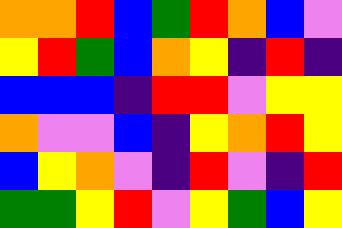[["orange", "orange", "red", "blue", "green", "red", "orange", "blue", "violet"], ["yellow", "red", "green", "blue", "orange", "yellow", "indigo", "red", "indigo"], ["blue", "blue", "blue", "indigo", "red", "red", "violet", "yellow", "yellow"], ["orange", "violet", "violet", "blue", "indigo", "yellow", "orange", "red", "yellow"], ["blue", "yellow", "orange", "violet", "indigo", "red", "violet", "indigo", "red"], ["green", "green", "yellow", "red", "violet", "yellow", "green", "blue", "yellow"]]